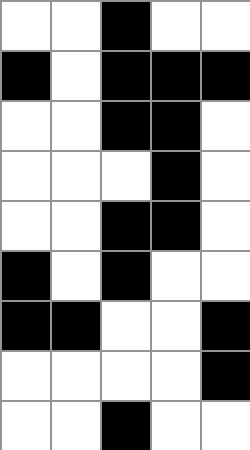[["white", "white", "black", "white", "white"], ["black", "white", "black", "black", "black"], ["white", "white", "black", "black", "white"], ["white", "white", "white", "black", "white"], ["white", "white", "black", "black", "white"], ["black", "white", "black", "white", "white"], ["black", "black", "white", "white", "black"], ["white", "white", "white", "white", "black"], ["white", "white", "black", "white", "white"]]